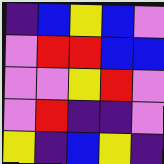[["indigo", "blue", "yellow", "blue", "violet"], ["violet", "red", "red", "blue", "blue"], ["violet", "violet", "yellow", "red", "violet"], ["violet", "red", "indigo", "indigo", "violet"], ["yellow", "indigo", "blue", "yellow", "indigo"]]